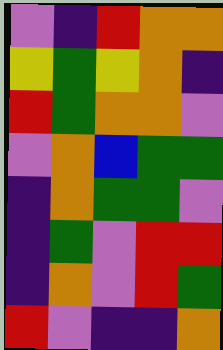[["violet", "indigo", "red", "orange", "orange"], ["yellow", "green", "yellow", "orange", "indigo"], ["red", "green", "orange", "orange", "violet"], ["violet", "orange", "blue", "green", "green"], ["indigo", "orange", "green", "green", "violet"], ["indigo", "green", "violet", "red", "red"], ["indigo", "orange", "violet", "red", "green"], ["red", "violet", "indigo", "indigo", "orange"]]